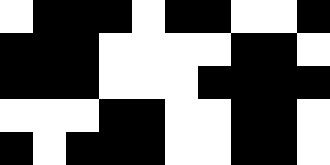[["white", "black", "black", "black", "white", "black", "black", "white", "white", "black"], ["black", "black", "black", "white", "white", "white", "white", "black", "black", "white"], ["black", "black", "black", "white", "white", "white", "black", "black", "black", "black"], ["white", "white", "white", "black", "black", "white", "white", "black", "black", "white"], ["black", "white", "black", "black", "black", "white", "white", "black", "black", "white"]]